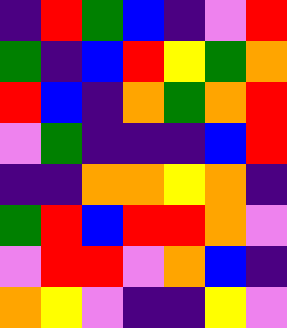[["indigo", "red", "green", "blue", "indigo", "violet", "red"], ["green", "indigo", "blue", "red", "yellow", "green", "orange"], ["red", "blue", "indigo", "orange", "green", "orange", "red"], ["violet", "green", "indigo", "indigo", "indigo", "blue", "red"], ["indigo", "indigo", "orange", "orange", "yellow", "orange", "indigo"], ["green", "red", "blue", "red", "red", "orange", "violet"], ["violet", "red", "red", "violet", "orange", "blue", "indigo"], ["orange", "yellow", "violet", "indigo", "indigo", "yellow", "violet"]]